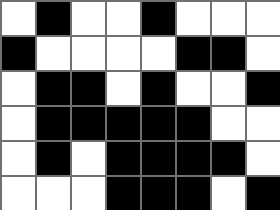[["white", "black", "white", "white", "black", "white", "white", "white"], ["black", "white", "white", "white", "white", "black", "black", "white"], ["white", "black", "black", "white", "black", "white", "white", "black"], ["white", "black", "black", "black", "black", "black", "white", "white"], ["white", "black", "white", "black", "black", "black", "black", "white"], ["white", "white", "white", "black", "black", "black", "white", "black"]]